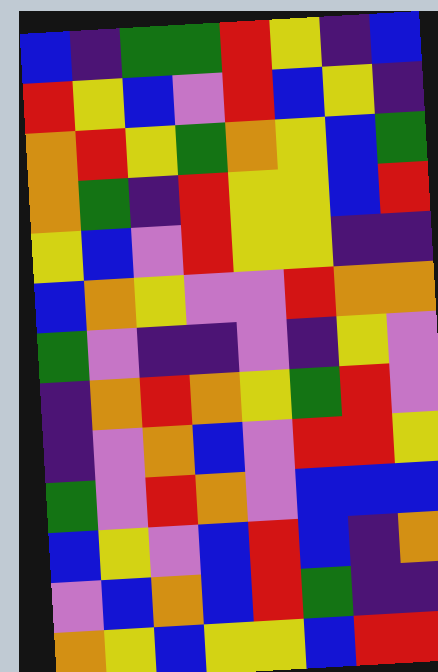[["blue", "indigo", "green", "green", "red", "yellow", "indigo", "blue"], ["red", "yellow", "blue", "violet", "red", "blue", "yellow", "indigo"], ["orange", "red", "yellow", "green", "orange", "yellow", "blue", "green"], ["orange", "green", "indigo", "red", "yellow", "yellow", "blue", "red"], ["yellow", "blue", "violet", "red", "yellow", "yellow", "indigo", "indigo"], ["blue", "orange", "yellow", "violet", "violet", "red", "orange", "orange"], ["green", "violet", "indigo", "indigo", "violet", "indigo", "yellow", "violet"], ["indigo", "orange", "red", "orange", "yellow", "green", "red", "violet"], ["indigo", "violet", "orange", "blue", "violet", "red", "red", "yellow"], ["green", "violet", "red", "orange", "violet", "blue", "blue", "blue"], ["blue", "yellow", "violet", "blue", "red", "blue", "indigo", "orange"], ["violet", "blue", "orange", "blue", "red", "green", "indigo", "indigo"], ["orange", "yellow", "blue", "yellow", "yellow", "blue", "red", "red"]]